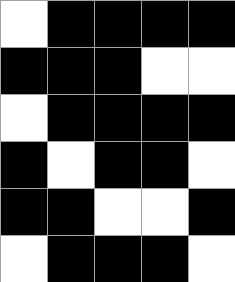[["white", "black", "black", "black", "black"], ["black", "black", "black", "white", "white"], ["white", "black", "black", "black", "black"], ["black", "white", "black", "black", "white"], ["black", "black", "white", "white", "black"], ["white", "black", "black", "black", "white"]]